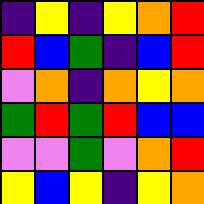[["indigo", "yellow", "indigo", "yellow", "orange", "red"], ["red", "blue", "green", "indigo", "blue", "red"], ["violet", "orange", "indigo", "orange", "yellow", "orange"], ["green", "red", "green", "red", "blue", "blue"], ["violet", "violet", "green", "violet", "orange", "red"], ["yellow", "blue", "yellow", "indigo", "yellow", "orange"]]